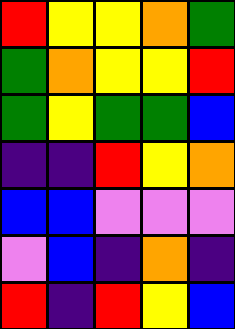[["red", "yellow", "yellow", "orange", "green"], ["green", "orange", "yellow", "yellow", "red"], ["green", "yellow", "green", "green", "blue"], ["indigo", "indigo", "red", "yellow", "orange"], ["blue", "blue", "violet", "violet", "violet"], ["violet", "blue", "indigo", "orange", "indigo"], ["red", "indigo", "red", "yellow", "blue"]]